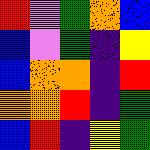[["red", "violet", "green", "orange", "blue"], ["blue", "violet", "green", "indigo", "yellow"], ["blue", "orange", "orange", "indigo", "red"], ["orange", "orange", "red", "indigo", "green"], ["blue", "red", "indigo", "yellow", "green"]]